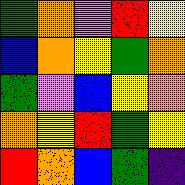[["green", "orange", "violet", "red", "yellow"], ["blue", "orange", "yellow", "green", "orange"], ["green", "violet", "blue", "yellow", "orange"], ["orange", "yellow", "red", "green", "yellow"], ["red", "orange", "blue", "green", "indigo"]]